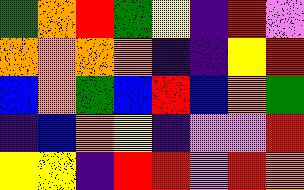[["green", "orange", "red", "green", "yellow", "indigo", "red", "violet"], ["orange", "orange", "orange", "orange", "indigo", "indigo", "yellow", "red"], ["blue", "orange", "green", "blue", "red", "blue", "orange", "green"], ["indigo", "blue", "orange", "yellow", "indigo", "violet", "violet", "red"], ["yellow", "yellow", "indigo", "red", "red", "violet", "red", "orange"]]